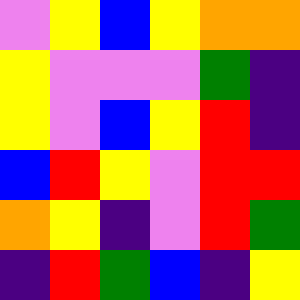[["violet", "yellow", "blue", "yellow", "orange", "orange"], ["yellow", "violet", "violet", "violet", "green", "indigo"], ["yellow", "violet", "blue", "yellow", "red", "indigo"], ["blue", "red", "yellow", "violet", "red", "red"], ["orange", "yellow", "indigo", "violet", "red", "green"], ["indigo", "red", "green", "blue", "indigo", "yellow"]]